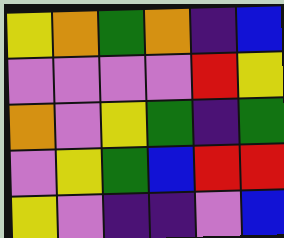[["yellow", "orange", "green", "orange", "indigo", "blue"], ["violet", "violet", "violet", "violet", "red", "yellow"], ["orange", "violet", "yellow", "green", "indigo", "green"], ["violet", "yellow", "green", "blue", "red", "red"], ["yellow", "violet", "indigo", "indigo", "violet", "blue"]]